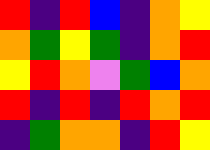[["red", "indigo", "red", "blue", "indigo", "orange", "yellow"], ["orange", "green", "yellow", "green", "indigo", "orange", "red"], ["yellow", "red", "orange", "violet", "green", "blue", "orange"], ["red", "indigo", "red", "indigo", "red", "orange", "red"], ["indigo", "green", "orange", "orange", "indigo", "red", "yellow"]]